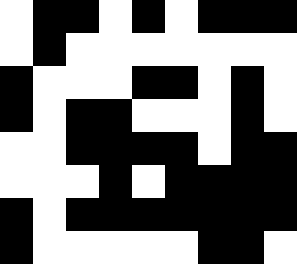[["white", "black", "black", "white", "black", "white", "black", "black", "black"], ["white", "black", "white", "white", "white", "white", "white", "white", "white"], ["black", "white", "white", "white", "black", "black", "white", "black", "white"], ["black", "white", "black", "black", "white", "white", "white", "black", "white"], ["white", "white", "black", "black", "black", "black", "white", "black", "black"], ["white", "white", "white", "black", "white", "black", "black", "black", "black"], ["black", "white", "black", "black", "black", "black", "black", "black", "black"], ["black", "white", "white", "white", "white", "white", "black", "black", "white"]]